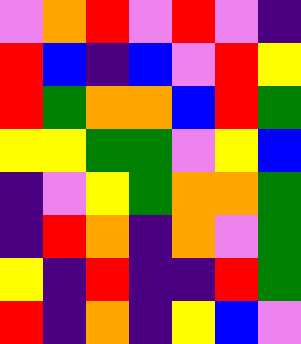[["violet", "orange", "red", "violet", "red", "violet", "indigo"], ["red", "blue", "indigo", "blue", "violet", "red", "yellow"], ["red", "green", "orange", "orange", "blue", "red", "green"], ["yellow", "yellow", "green", "green", "violet", "yellow", "blue"], ["indigo", "violet", "yellow", "green", "orange", "orange", "green"], ["indigo", "red", "orange", "indigo", "orange", "violet", "green"], ["yellow", "indigo", "red", "indigo", "indigo", "red", "green"], ["red", "indigo", "orange", "indigo", "yellow", "blue", "violet"]]